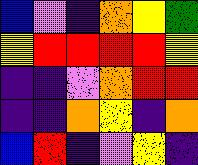[["blue", "violet", "indigo", "orange", "yellow", "green"], ["yellow", "red", "red", "red", "red", "yellow"], ["indigo", "indigo", "violet", "orange", "red", "red"], ["indigo", "indigo", "orange", "yellow", "indigo", "orange"], ["blue", "red", "indigo", "violet", "yellow", "indigo"]]